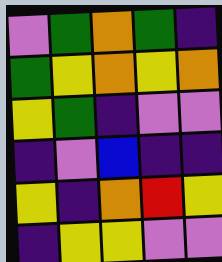[["violet", "green", "orange", "green", "indigo"], ["green", "yellow", "orange", "yellow", "orange"], ["yellow", "green", "indigo", "violet", "violet"], ["indigo", "violet", "blue", "indigo", "indigo"], ["yellow", "indigo", "orange", "red", "yellow"], ["indigo", "yellow", "yellow", "violet", "violet"]]